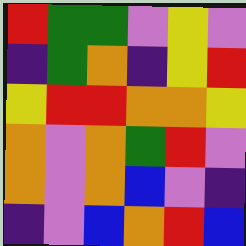[["red", "green", "green", "violet", "yellow", "violet"], ["indigo", "green", "orange", "indigo", "yellow", "red"], ["yellow", "red", "red", "orange", "orange", "yellow"], ["orange", "violet", "orange", "green", "red", "violet"], ["orange", "violet", "orange", "blue", "violet", "indigo"], ["indigo", "violet", "blue", "orange", "red", "blue"]]